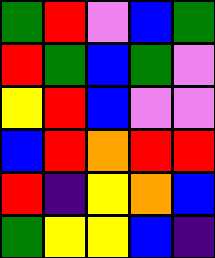[["green", "red", "violet", "blue", "green"], ["red", "green", "blue", "green", "violet"], ["yellow", "red", "blue", "violet", "violet"], ["blue", "red", "orange", "red", "red"], ["red", "indigo", "yellow", "orange", "blue"], ["green", "yellow", "yellow", "blue", "indigo"]]